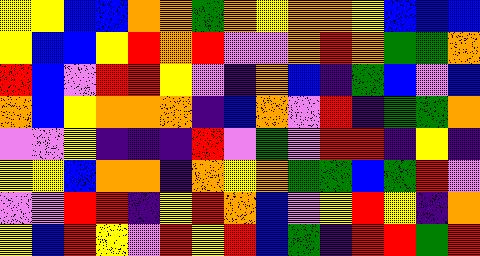[["yellow", "yellow", "blue", "blue", "orange", "orange", "green", "orange", "yellow", "orange", "orange", "yellow", "blue", "blue", "blue"], ["yellow", "blue", "blue", "yellow", "red", "orange", "red", "violet", "violet", "orange", "red", "orange", "green", "green", "orange"], ["red", "blue", "violet", "red", "red", "yellow", "violet", "indigo", "orange", "blue", "indigo", "green", "blue", "violet", "blue"], ["orange", "blue", "yellow", "orange", "orange", "orange", "indigo", "blue", "orange", "violet", "red", "indigo", "green", "green", "orange"], ["violet", "violet", "yellow", "indigo", "indigo", "indigo", "red", "violet", "green", "violet", "red", "red", "indigo", "yellow", "indigo"], ["yellow", "yellow", "blue", "orange", "orange", "indigo", "orange", "yellow", "orange", "green", "green", "blue", "green", "red", "violet"], ["violet", "violet", "red", "red", "indigo", "yellow", "red", "orange", "blue", "violet", "yellow", "red", "yellow", "indigo", "orange"], ["yellow", "blue", "red", "yellow", "violet", "red", "yellow", "red", "blue", "green", "indigo", "red", "red", "green", "red"]]